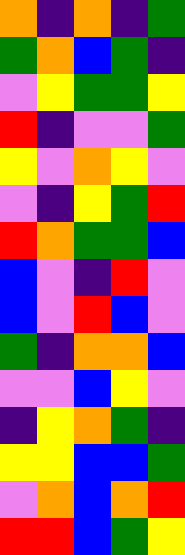[["orange", "indigo", "orange", "indigo", "green"], ["green", "orange", "blue", "green", "indigo"], ["violet", "yellow", "green", "green", "yellow"], ["red", "indigo", "violet", "violet", "green"], ["yellow", "violet", "orange", "yellow", "violet"], ["violet", "indigo", "yellow", "green", "red"], ["red", "orange", "green", "green", "blue"], ["blue", "violet", "indigo", "red", "violet"], ["blue", "violet", "red", "blue", "violet"], ["green", "indigo", "orange", "orange", "blue"], ["violet", "violet", "blue", "yellow", "violet"], ["indigo", "yellow", "orange", "green", "indigo"], ["yellow", "yellow", "blue", "blue", "green"], ["violet", "orange", "blue", "orange", "red"], ["red", "red", "blue", "green", "yellow"]]